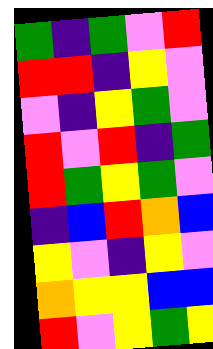[["green", "indigo", "green", "violet", "red"], ["red", "red", "indigo", "yellow", "violet"], ["violet", "indigo", "yellow", "green", "violet"], ["red", "violet", "red", "indigo", "green"], ["red", "green", "yellow", "green", "violet"], ["indigo", "blue", "red", "orange", "blue"], ["yellow", "violet", "indigo", "yellow", "violet"], ["orange", "yellow", "yellow", "blue", "blue"], ["red", "violet", "yellow", "green", "yellow"]]